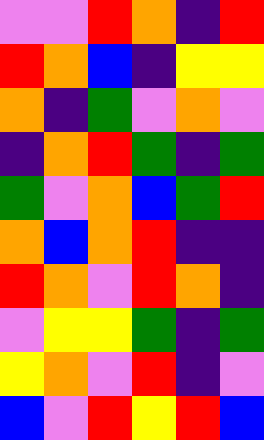[["violet", "violet", "red", "orange", "indigo", "red"], ["red", "orange", "blue", "indigo", "yellow", "yellow"], ["orange", "indigo", "green", "violet", "orange", "violet"], ["indigo", "orange", "red", "green", "indigo", "green"], ["green", "violet", "orange", "blue", "green", "red"], ["orange", "blue", "orange", "red", "indigo", "indigo"], ["red", "orange", "violet", "red", "orange", "indigo"], ["violet", "yellow", "yellow", "green", "indigo", "green"], ["yellow", "orange", "violet", "red", "indigo", "violet"], ["blue", "violet", "red", "yellow", "red", "blue"]]